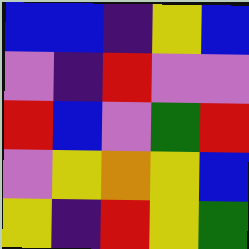[["blue", "blue", "indigo", "yellow", "blue"], ["violet", "indigo", "red", "violet", "violet"], ["red", "blue", "violet", "green", "red"], ["violet", "yellow", "orange", "yellow", "blue"], ["yellow", "indigo", "red", "yellow", "green"]]